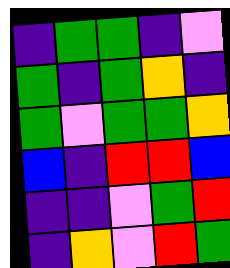[["indigo", "green", "green", "indigo", "violet"], ["green", "indigo", "green", "orange", "indigo"], ["green", "violet", "green", "green", "orange"], ["blue", "indigo", "red", "red", "blue"], ["indigo", "indigo", "violet", "green", "red"], ["indigo", "orange", "violet", "red", "green"]]